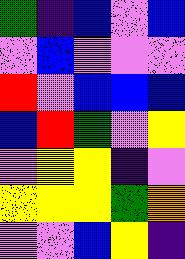[["green", "indigo", "blue", "violet", "blue"], ["violet", "blue", "violet", "violet", "violet"], ["red", "violet", "blue", "blue", "blue"], ["blue", "red", "green", "violet", "yellow"], ["violet", "yellow", "yellow", "indigo", "violet"], ["yellow", "yellow", "yellow", "green", "orange"], ["violet", "violet", "blue", "yellow", "indigo"]]